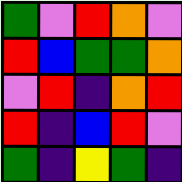[["green", "violet", "red", "orange", "violet"], ["red", "blue", "green", "green", "orange"], ["violet", "red", "indigo", "orange", "red"], ["red", "indigo", "blue", "red", "violet"], ["green", "indigo", "yellow", "green", "indigo"]]